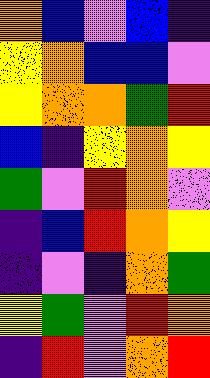[["orange", "blue", "violet", "blue", "indigo"], ["yellow", "orange", "blue", "blue", "violet"], ["yellow", "orange", "orange", "green", "red"], ["blue", "indigo", "yellow", "orange", "yellow"], ["green", "violet", "red", "orange", "violet"], ["indigo", "blue", "red", "orange", "yellow"], ["indigo", "violet", "indigo", "orange", "green"], ["yellow", "green", "violet", "red", "orange"], ["indigo", "red", "violet", "orange", "red"]]